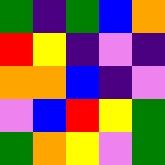[["green", "indigo", "green", "blue", "orange"], ["red", "yellow", "indigo", "violet", "indigo"], ["orange", "orange", "blue", "indigo", "violet"], ["violet", "blue", "red", "yellow", "green"], ["green", "orange", "yellow", "violet", "green"]]